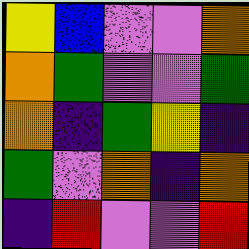[["yellow", "blue", "violet", "violet", "orange"], ["orange", "green", "violet", "violet", "green"], ["orange", "indigo", "green", "yellow", "indigo"], ["green", "violet", "orange", "indigo", "orange"], ["indigo", "red", "violet", "violet", "red"]]